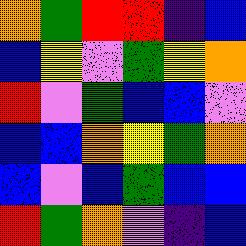[["orange", "green", "red", "red", "indigo", "blue"], ["blue", "yellow", "violet", "green", "yellow", "orange"], ["red", "violet", "green", "blue", "blue", "violet"], ["blue", "blue", "orange", "yellow", "green", "orange"], ["blue", "violet", "blue", "green", "blue", "blue"], ["red", "green", "orange", "violet", "indigo", "blue"]]